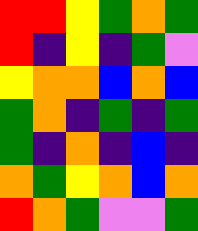[["red", "red", "yellow", "green", "orange", "green"], ["red", "indigo", "yellow", "indigo", "green", "violet"], ["yellow", "orange", "orange", "blue", "orange", "blue"], ["green", "orange", "indigo", "green", "indigo", "green"], ["green", "indigo", "orange", "indigo", "blue", "indigo"], ["orange", "green", "yellow", "orange", "blue", "orange"], ["red", "orange", "green", "violet", "violet", "green"]]